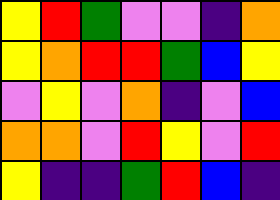[["yellow", "red", "green", "violet", "violet", "indigo", "orange"], ["yellow", "orange", "red", "red", "green", "blue", "yellow"], ["violet", "yellow", "violet", "orange", "indigo", "violet", "blue"], ["orange", "orange", "violet", "red", "yellow", "violet", "red"], ["yellow", "indigo", "indigo", "green", "red", "blue", "indigo"]]